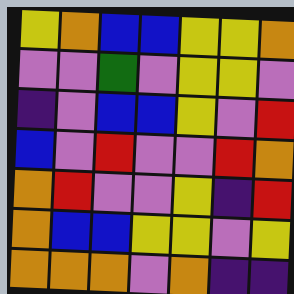[["yellow", "orange", "blue", "blue", "yellow", "yellow", "orange"], ["violet", "violet", "green", "violet", "yellow", "yellow", "violet"], ["indigo", "violet", "blue", "blue", "yellow", "violet", "red"], ["blue", "violet", "red", "violet", "violet", "red", "orange"], ["orange", "red", "violet", "violet", "yellow", "indigo", "red"], ["orange", "blue", "blue", "yellow", "yellow", "violet", "yellow"], ["orange", "orange", "orange", "violet", "orange", "indigo", "indigo"]]